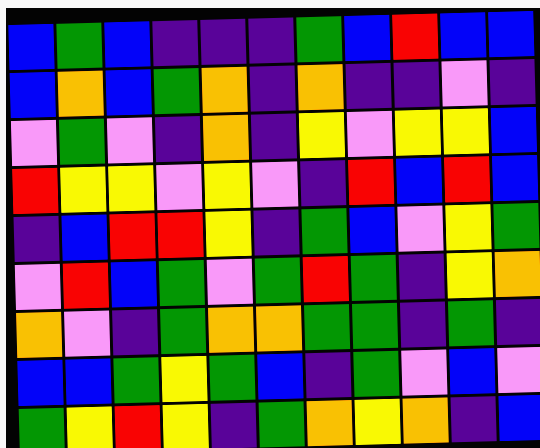[["blue", "green", "blue", "indigo", "indigo", "indigo", "green", "blue", "red", "blue", "blue"], ["blue", "orange", "blue", "green", "orange", "indigo", "orange", "indigo", "indigo", "violet", "indigo"], ["violet", "green", "violet", "indigo", "orange", "indigo", "yellow", "violet", "yellow", "yellow", "blue"], ["red", "yellow", "yellow", "violet", "yellow", "violet", "indigo", "red", "blue", "red", "blue"], ["indigo", "blue", "red", "red", "yellow", "indigo", "green", "blue", "violet", "yellow", "green"], ["violet", "red", "blue", "green", "violet", "green", "red", "green", "indigo", "yellow", "orange"], ["orange", "violet", "indigo", "green", "orange", "orange", "green", "green", "indigo", "green", "indigo"], ["blue", "blue", "green", "yellow", "green", "blue", "indigo", "green", "violet", "blue", "violet"], ["green", "yellow", "red", "yellow", "indigo", "green", "orange", "yellow", "orange", "indigo", "blue"]]